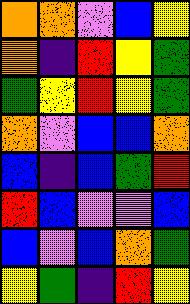[["orange", "orange", "violet", "blue", "yellow"], ["orange", "indigo", "red", "yellow", "green"], ["green", "yellow", "red", "yellow", "green"], ["orange", "violet", "blue", "blue", "orange"], ["blue", "indigo", "blue", "green", "red"], ["red", "blue", "violet", "violet", "blue"], ["blue", "violet", "blue", "orange", "green"], ["yellow", "green", "indigo", "red", "yellow"]]